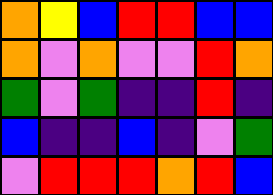[["orange", "yellow", "blue", "red", "red", "blue", "blue"], ["orange", "violet", "orange", "violet", "violet", "red", "orange"], ["green", "violet", "green", "indigo", "indigo", "red", "indigo"], ["blue", "indigo", "indigo", "blue", "indigo", "violet", "green"], ["violet", "red", "red", "red", "orange", "red", "blue"]]